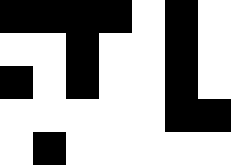[["black", "black", "black", "black", "white", "black", "white"], ["white", "white", "black", "white", "white", "black", "white"], ["black", "white", "black", "white", "white", "black", "white"], ["white", "white", "white", "white", "white", "black", "black"], ["white", "black", "white", "white", "white", "white", "white"]]